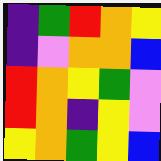[["indigo", "green", "red", "orange", "yellow"], ["indigo", "violet", "orange", "orange", "blue"], ["red", "orange", "yellow", "green", "violet"], ["red", "orange", "indigo", "yellow", "violet"], ["yellow", "orange", "green", "yellow", "blue"]]